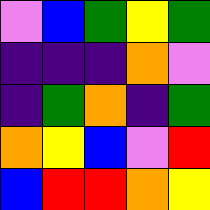[["violet", "blue", "green", "yellow", "green"], ["indigo", "indigo", "indigo", "orange", "violet"], ["indigo", "green", "orange", "indigo", "green"], ["orange", "yellow", "blue", "violet", "red"], ["blue", "red", "red", "orange", "yellow"]]